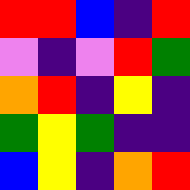[["red", "red", "blue", "indigo", "red"], ["violet", "indigo", "violet", "red", "green"], ["orange", "red", "indigo", "yellow", "indigo"], ["green", "yellow", "green", "indigo", "indigo"], ["blue", "yellow", "indigo", "orange", "red"]]